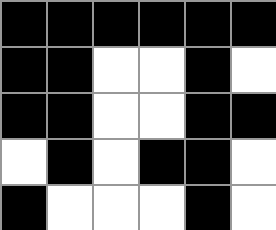[["black", "black", "black", "black", "black", "black"], ["black", "black", "white", "white", "black", "white"], ["black", "black", "white", "white", "black", "black"], ["white", "black", "white", "black", "black", "white"], ["black", "white", "white", "white", "black", "white"]]